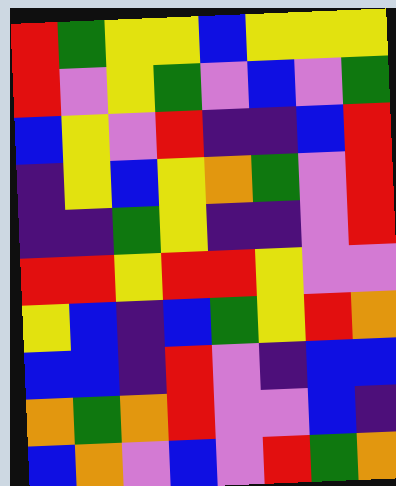[["red", "green", "yellow", "yellow", "blue", "yellow", "yellow", "yellow"], ["red", "violet", "yellow", "green", "violet", "blue", "violet", "green"], ["blue", "yellow", "violet", "red", "indigo", "indigo", "blue", "red"], ["indigo", "yellow", "blue", "yellow", "orange", "green", "violet", "red"], ["indigo", "indigo", "green", "yellow", "indigo", "indigo", "violet", "red"], ["red", "red", "yellow", "red", "red", "yellow", "violet", "violet"], ["yellow", "blue", "indigo", "blue", "green", "yellow", "red", "orange"], ["blue", "blue", "indigo", "red", "violet", "indigo", "blue", "blue"], ["orange", "green", "orange", "red", "violet", "violet", "blue", "indigo"], ["blue", "orange", "violet", "blue", "violet", "red", "green", "orange"]]